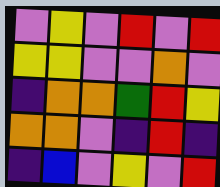[["violet", "yellow", "violet", "red", "violet", "red"], ["yellow", "yellow", "violet", "violet", "orange", "violet"], ["indigo", "orange", "orange", "green", "red", "yellow"], ["orange", "orange", "violet", "indigo", "red", "indigo"], ["indigo", "blue", "violet", "yellow", "violet", "red"]]